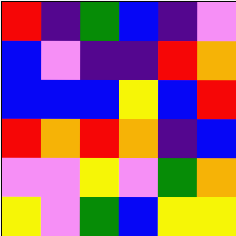[["red", "indigo", "green", "blue", "indigo", "violet"], ["blue", "violet", "indigo", "indigo", "red", "orange"], ["blue", "blue", "blue", "yellow", "blue", "red"], ["red", "orange", "red", "orange", "indigo", "blue"], ["violet", "violet", "yellow", "violet", "green", "orange"], ["yellow", "violet", "green", "blue", "yellow", "yellow"]]